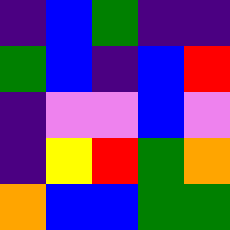[["indigo", "blue", "green", "indigo", "indigo"], ["green", "blue", "indigo", "blue", "red"], ["indigo", "violet", "violet", "blue", "violet"], ["indigo", "yellow", "red", "green", "orange"], ["orange", "blue", "blue", "green", "green"]]